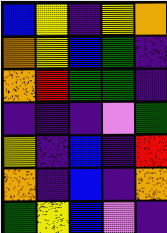[["blue", "yellow", "indigo", "yellow", "orange"], ["orange", "yellow", "blue", "green", "indigo"], ["orange", "red", "green", "green", "indigo"], ["indigo", "indigo", "indigo", "violet", "green"], ["yellow", "indigo", "blue", "indigo", "red"], ["orange", "indigo", "blue", "indigo", "orange"], ["green", "yellow", "blue", "violet", "indigo"]]